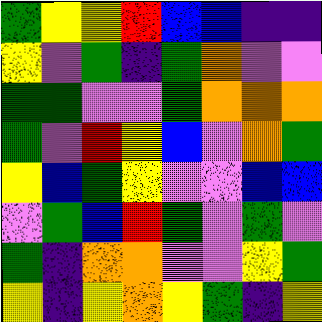[["green", "yellow", "yellow", "red", "blue", "blue", "indigo", "indigo"], ["yellow", "violet", "green", "indigo", "green", "orange", "violet", "violet"], ["green", "green", "violet", "violet", "green", "orange", "orange", "orange"], ["green", "violet", "red", "yellow", "blue", "violet", "orange", "green"], ["yellow", "blue", "green", "yellow", "violet", "violet", "blue", "blue"], ["violet", "green", "blue", "red", "green", "violet", "green", "violet"], ["green", "indigo", "orange", "orange", "violet", "violet", "yellow", "green"], ["yellow", "indigo", "yellow", "orange", "yellow", "green", "indigo", "yellow"]]